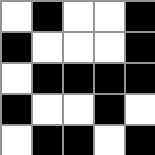[["white", "black", "white", "white", "black"], ["black", "white", "white", "white", "black"], ["white", "black", "black", "black", "black"], ["black", "white", "white", "black", "white"], ["white", "black", "black", "white", "black"]]